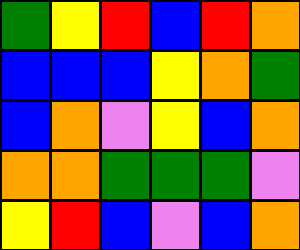[["green", "yellow", "red", "blue", "red", "orange"], ["blue", "blue", "blue", "yellow", "orange", "green"], ["blue", "orange", "violet", "yellow", "blue", "orange"], ["orange", "orange", "green", "green", "green", "violet"], ["yellow", "red", "blue", "violet", "blue", "orange"]]